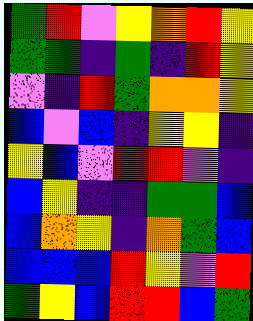[["green", "red", "violet", "yellow", "orange", "red", "yellow"], ["green", "green", "indigo", "green", "indigo", "red", "yellow"], ["violet", "indigo", "red", "green", "orange", "orange", "yellow"], ["blue", "violet", "blue", "indigo", "yellow", "yellow", "indigo"], ["yellow", "blue", "violet", "red", "red", "violet", "indigo"], ["blue", "yellow", "indigo", "indigo", "green", "green", "blue"], ["blue", "orange", "yellow", "indigo", "orange", "green", "blue"], ["blue", "blue", "blue", "red", "yellow", "violet", "red"], ["green", "yellow", "blue", "red", "red", "blue", "green"]]